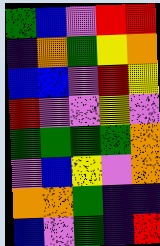[["green", "blue", "violet", "red", "red"], ["indigo", "orange", "green", "yellow", "orange"], ["blue", "blue", "violet", "red", "yellow"], ["red", "violet", "violet", "yellow", "violet"], ["green", "green", "green", "green", "orange"], ["violet", "blue", "yellow", "violet", "orange"], ["orange", "orange", "green", "indigo", "indigo"], ["blue", "violet", "green", "indigo", "red"]]